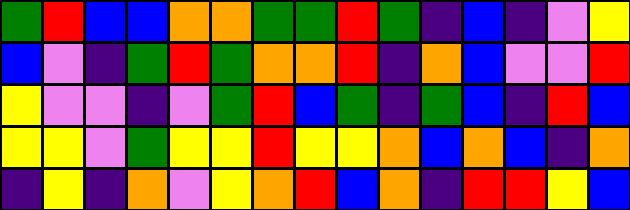[["green", "red", "blue", "blue", "orange", "orange", "green", "green", "red", "green", "indigo", "blue", "indigo", "violet", "yellow"], ["blue", "violet", "indigo", "green", "red", "green", "orange", "orange", "red", "indigo", "orange", "blue", "violet", "violet", "red"], ["yellow", "violet", "violet", "indigo", "violet", "green", "red", "blue", "green", "indigo", "green", "blue", "indigo", "red", "blue"], ["yellow", "yellow", "violet", "green", "yellow", "yellow", "red", "yellow", "yellow", "orange", "blue", "orange", "blue", "indigo", "orange"], ["indigo", "yellow", "indigo", "orange", "violet", "yellow", "orange", "red", "blue", "orange", "indigo", "red", "red", "yellow", "blue"]]